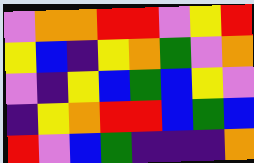[["violet", "orange", "orange", "red", "red", "violet", "yellow", "red"], ["yellow", "blue", "indigo", "yellow", "orange", "green", "violet", "orange"], ["violet", "indigo", "yellow", "blue", "green", "blue", "yellow", "violet"], ["indigo", "yellow", "orange", "red", "red", "blue", "green", "blue"], ["red", "violet", "blue", "green", "indigo", "indigo", "indigo", "orange"]]